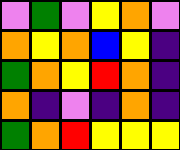[["violet", "green", "violet", "yellow", "orange", "violet"], ["orange", "yellow", "orange", "blue", "yellow", "indigo"], ["green", "orange", "yellow", "red", "orange", "indigo"], ["orange", "indigo", "violet", "indigo", "orange", "indigo"], ["green", "orange", "red", "yellow", "yellow", "yellow"]]